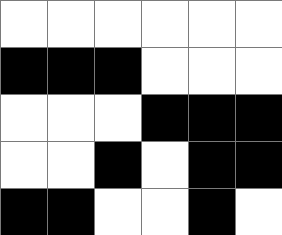[["white", "white", "white", "white", "white", "white"], ["black", "black", "black", "white", "white", "white"], ["white", "white", "white", "black", "black", "black"], ["white", "white", "black", "white", "black", "black"], ["black", "black", "white", "white", "black", "white"]]